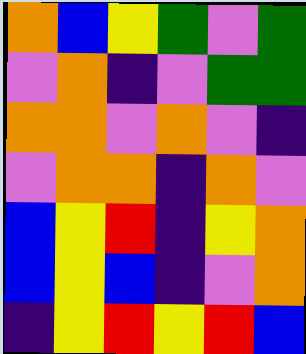[["orange", "blue", "yellow", "green", "violet", "green"], ["violet", "orange", "indigo", "violet", "green", "green"], ["orange", "orange", "violet", "orange", "violet", "indigo"], ["violet", "orange", "orange", "indigo", "orange", "violet"], ["blue", "yellow", "red", "indigo", "yellow", "orange"], ["blue", "yellow", "blue", "indigo", "violet", "orange"], ["indigo", "yellow", "red", "yellow", "red", "blue"]]